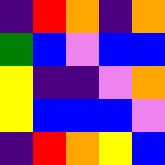[["indigo", "red", "orange", "indigo", "orange"], ["green", "blue", "violet", "blue", "blue"], ["yellow", "indigo", "indigo", "violet", "orange"], ["yellow", "blue", "blue", "blue", "violet"], ["indigo", "red", "orange", "yellow", "blue"]]